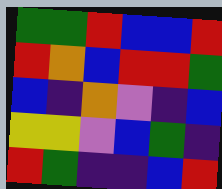[["green", "green", "red", "blue", "blue", "red"], ["red", "orange", "blue", "red", "red", "green"], ["blue", "indigo", "orange", "violet", "indigo", "blue"], ["yellow", "yellow", "violet", "blue", "green", "indigo"], ["red", "green", "indigo", "indigo", "blue", "red"]]